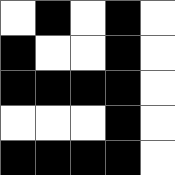[["white", "black", "white", "black", "white"], ["black", "white", "white", "black", "white"], ["black", "black", "black", "black", "white"], ["white", "white", "white", "black", "white"], ["black", "black", "black", "black", "white"]]